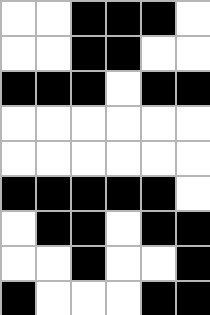[["white", "white", "black", "black", "black", "white"], ["white", "white", "black", "black", "white", "white"], ["black", "black", "black", "white", "black", "black"], ["white", "white", "white", "white", "white", "white"], ["white", "white", "white", "white", "white", "white"], ["black", "black", "black", "black", "black", "white"], ["white", "black", "black", "white", "black", "black"], ["white", "white", "black", "white", "white", "black"], ["black", "white", "white", "white", "black", "black"]]